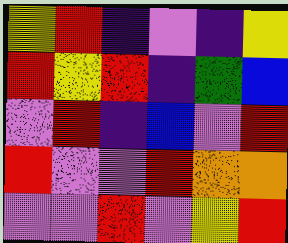[["yellow", "red", "indigo", "violet", "indigo", "yellow"], ["red", "yellow", "red", "indigo", "green", "blue"], ["violet", "red", "indigo", "blue", "violet", "red"], ["red", "violet", "violet", "red", "orange", "orange"], ["violet", "violet", "red", "violet", "yellow", "red"]]